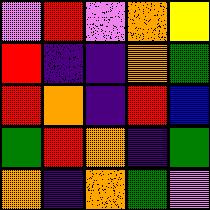[["violet", "red", "violet", "orange", "yellow"], ["red", "indigo", "indigo", "orange", "green"], ["red", "orange", "indigo", "red", "blue"], ["green", "red", "orange", "indigo", "green"], ["orange", "indigo", "orange", "green", "violet"]]